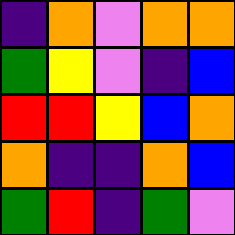[["indigo", "orange", "violet", "orange", "orange"], ["green", "yellow", "violet", "indigo", "blue"], ["red", "red", "yellow", "blue", "orange"], ["orange", "indigo", "indigo", "orange", "blue"], ["green", "red", "indigo", "green", "violet"]]